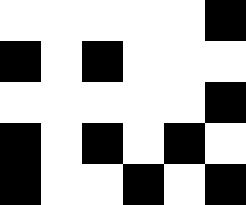[["white", "white", "white", "white", "white", "black"], ["black", "white", "black", "white", "white", "white"], ["white", "white", "white", "white", "white", "black"], ["black", "white", "black", "white", "black", "white"], ["black", "white", "white", "black", "white", "black"]]